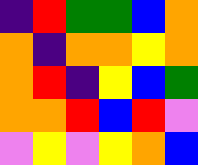[["indigo", "red", "green", "green", "blue", "orange"], ["orange", "indigo", "orange", "orange", "yellow", "orange"], ["orange", "red", "indigo", "yellow", "blue", "green"], ["orange", "orange", "red", "blue", "red", "violet"], ["violet", "yellow", "violet", "yellow", "orange", "blue"]]